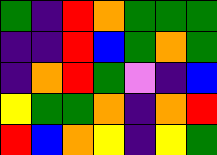[["green", "indigo", "red", "orange", "green", "green", "green"], ["indigo", "indigo", "red", "blue", "green", "orange", "green"], ["indigo", "orange", "red", "green", "violet", "indigo", "blue"], ["yellow", "green", "green", "orange", "indigo", "orange", "red"], ["red", "blue", "orange", "yellow", "indigo", "yellow", "green"]]